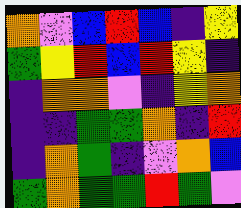[["orange", "violet", "blue", "red", "blue", "indigo", "yellow"], ["green", "yellow", "red", "blue", "red", "yellow", "indigo"], ["indigo", "orange", "orange", "violet", "indigo", "yellow", "orange"], ["indigo", "indigo", "green", "green", "orange", "indigo", "red"], ["indigo", "orange", "green", "indigo", "violet", "orange", "blue"], ["green", "orange", "green", "green", "red", "green", "violet"]]